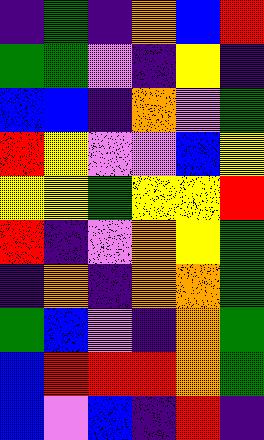[["indigo", "green", "indigo", "orange", "blue", "red"], ["green", "green", "violet", "indigo", "yellow", "indigo"], ["blue", "blue", "indigo", "orange", "violet", "green"], ["red", "yellow", "violet", "violet", "blue", "yellow"], ["yellow", "yellow", "green", "yellow", "yellow", "red"], ["red", "indigo", "violet", "orange", "yellow", "green"], ["indigo", "orange", "indigo", "orange", "orange", "green"], ["green", "blue", "violet", "indigo", "orange", "green"], ["blue", "red", "red", "red", "orange", "green"], ["blue", "violet", "blue", "indigo", "red", "indigo"]]